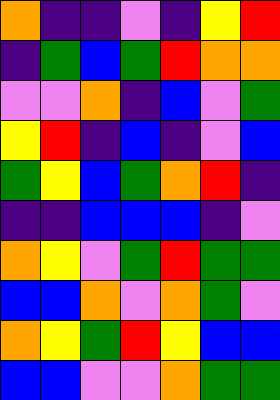[["orange", "indigo", "indigo", "violet", "indigo", "yellow", "red"], ["indigo", "green", "blue", "green", "red", "orange", "orange"], ["violet", "violet", "orange", "indigo", "blue", "violet", "green"], ["yellow", "red", "indigo", "blue", "indigo", "violet", "blue"], ["green", "yellow", "blue", "green", "orange", "red", "indigo"], ["indigo", "indigo", "blue", "blue", "blue", "indigo", "violet"], ["orange", "yellow", "violet", "green", "red", "green", "green"], ["blue", "blue", "orange", "violet", "orange", "green", "violet"], ["orange", "yellow", "green", "red", "yellow", "blue", "blue"], ["blue", "blue", "violet", "violet", "orange", "green", "green"]]